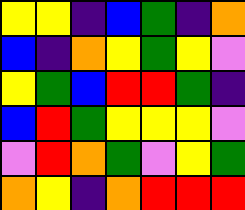[["yellow", "yellow", "indigo", "blue", "green", "indigo", "orange"], ["blue", "indigo", "orange", "yellow", "green", "yellow", "violet"], ["yellow", "green", "blue", "red", "red", "green", "indigo"], ["blue", "red", "green", "yellow", "yellow", "yellow", "violet"], ["violet", "red", "orange", "green", "violet", "yellow", "green"], ["orange", "yellow", "indigo", "orange", "red", "red", "red"]]